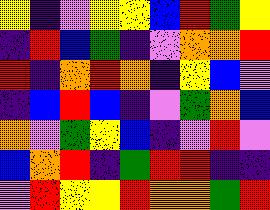[["yellow", "indigo", "violet", "yellow", "yellow", "blue", "red", "green", "yellow"], ["indigo", "red", "blue", "green", "indigo", "violet", "orange", "orange", "red"], ["red", "indigo", "orange", "red", "orange", "indigo", "yellow", "blue", "violet"], ["indigo", "blue", "red", "blue", "indigo", "violet", "green", "orange", "blue"], ["orange", "violet", "green", "yellow", "blue", "indigo", "violet", "red", "violet"], ["blue", "orange", "red", "indigo", "green", "red", "red", "indigo", "indigo"], ["violet", "red", "yellow", "yellow", "red", "orange", "orange", "green", "red"]]